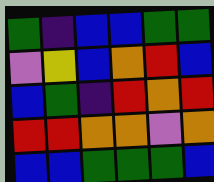[["green", "indigo", "blue", "blue", "green", "green"], ["violet", "yellow", "blue", "orange", "red", "blue"], ["blue", "green", "indigo", "red", "orange", "red"], ["red", "red", "orange", "orange", "violet", "orange"], ["blue", "blue", "green", "green", "green", "blue"]]